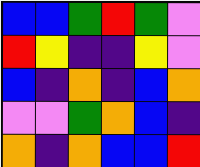[["blue", "blue", "green", "red", "green", "violet"], ["red", "yellow", "indigo", "indigo", "yellow", "violet"], ["blue", "indigo", "orange", "indigo", "blue", "orange"], ["violet", "violet", "green", "orange", "blue", "indigo"], ["orange", "indigo", "orange", "blue", "blue", "red"]]